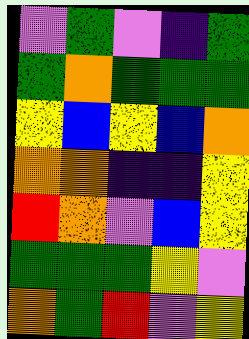[["violet", "green", "violet", "indigo", "green"], ["green", "orange", "green", "green", "green"], ["yellow", "blue", "yellow", "blue", "orange"], ["orange", "orange", "indigo", "indigo", "yellow"], ["red", "orange", "violet", "blue", "yellow"], ["green", "green", "green", "yellow", "violet"], ["orange", "green", "red", "violet", "yellow"]]